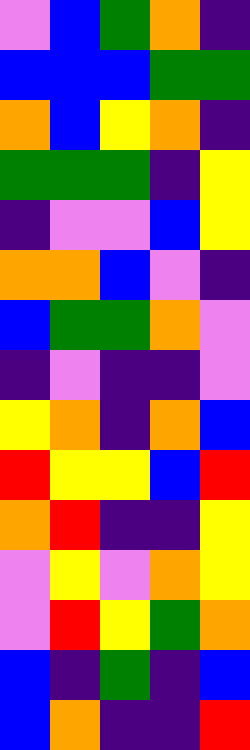[["violet", "blue", "green", "orange", "indigo"], ["blue", "blue", "blue", "green", "green"], ["orange", "blue", "yellow", "orange", "indigo"], ["green", "green", "green", "indigo", "yellow"], ["indigo", "violet", "violet", "blue", "yellow"], ["orange", "orange", "blue", "violet", "indigo"], ["blue", "green", "green", "orange", "violet"], ["indigo", "violet", "indigo", "indigo", "violet"], ["yellow", "orange", "indigo", "orange", "blue"], ["red", "yellow", "yellow", "blue", "red"], ["orange", "red", "indigo", "indigo", "yellow"], ["violet", "yellow", "violet", "orange", "yellow"], ["violet", "red", "yellow", "green", "orange"], ["blue", "indigo", "green", "indigo", "blue"], ["blue", "orange", "indigo", "indigo", "red"]]